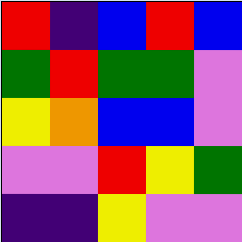[["red", "indigo", "blue", "red", "blue"], ["green", "red", "green", "green", "violet"], ["yellow", "orange", "blue", "blue", "violet"], ["violet", "violet", "red", "yellow", "green"], ["indigo", "indigo", "yellow", "violet", "violet"]]